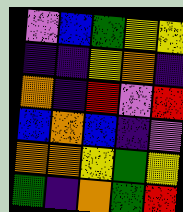[["violet", "blue", "green", "yellow", "yellow"], ["indigo", "indigo", "yellow", "orange", "indigo"], ["orange", "indigo", "red", "violet", "red"], ["blue", "orange", "blue", "indigo", "violet"], ["orange", "orange", "yellow", "green", "yellow"], ["green", "indigo", "orange", "green", "red"]]